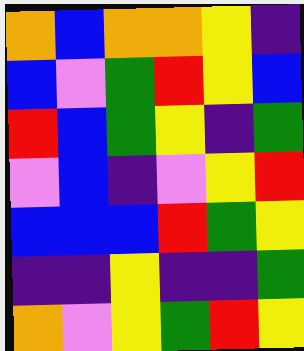[["orange", "blue", "orange", "orange", "yellow", "indigo"], ["blue", "violet", "green", "red", "yellow", "blue"], ["red", "blue", "green", "yellow", "indigo", "green"], ["violet", "blue", "indigo", "violet", "yellow", "red"], ["blue", "blue", "blue", "red", "green", "yellow"], ["indigo", "indigo", "yellow", "indigo", "indigo", "green"], ["orange", "violet", "yellow", "green", "red", "yellow"]]